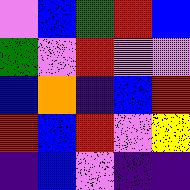[["violet", "blue", "green", "red", "blue"], ["green", "violet", "red", "violet", "violet"], ["blue", "orange", "indigo", "blue", "red"], ["red", "blue", "red", "violet", "yellow"], ["indigo", "blue", "violet", "indigo", "indigo"]]